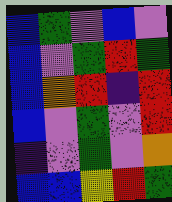[["blue", "green", "violet", "blue", "violet"], ["blue", "violet", "green", "red", "green"], ["blue", "orange", "red", "indigo", "red"], ["blue", "violet", "green", "violet", "red"], ["indigo", "violet", "green", "violet", "orange"], ["blue", "blue", "yellow", "red", "green"]]